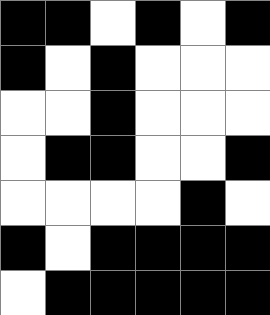[["black", "black", "white", "black", "white", "black"], ["black", "white", "black", "white", "white", "white"], ["white", "white", "black", "white", "white", "white"], ["white", "black", "black", "white", "white", "black"], ["white", "white", "white", "white", "black", "white"], ["black", "white", "black", "black", "black", "black"], ["white", "black", "black", "black", "black", "black"]]